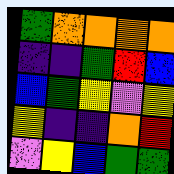[["green", "orange", "orange", "orange", "orange"], ["indigo", "indigo", "green", "red", "blue"], ["blue", "green", "yellow", "violet", "yellow"], ["yellow", "indigo", "indigo", "orange", "red"], ["violet", "yellow", "blue", "green", "green"]]